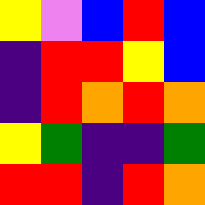[["yellow", "violet", "blue", "red", "blue"], ["indigo", "red", "red", "yellow", "blue"], ["indigo", "red", "orange", "red", "orange"], ["yellow", "green", "indigo", "indigo", "green"], ["red", "red", "indigo", "red", "orange"]]